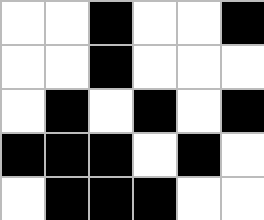[["white", "white", "black", "white", "white", "black"], ["white", "white", "black", "white", "white", "white"], ["white", "black", "white", "black", "white", "black"], ["black", "black", "black", "white", "black", "white"], ["white", "black", "black", "black", "white", "white"]]